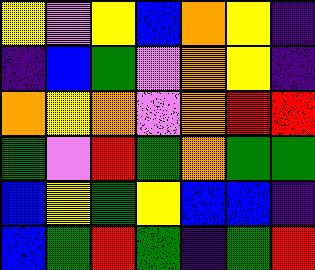[["yellow", "violet", "yellow", "blue", "orange", "yellow", "indigo"], ["indigo", "blue", "green", "violet", "orange", "yellow", "indigo"], ["orange", "yellow", "orange", "violet", "orange", "red", "red"], ["green", "violet", "red", "green", "orange", "green", "green"], ["blue", "yellow", "green", "yellow", "blue", "blue", "indigo"], ["blue", "green", "red", "green", "indigo", "green", "red"]]